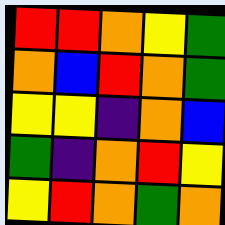[["red", "red", "orange", "yellow", "green"], ["orange", "blue", "red", "orange", "green"], ["yellow", "yellow", "indigo", "orange", "blue"], ["green", "indigo", "orange", "red", "yellow"], ["yellow", "red", "orange", "green", "orange"]]